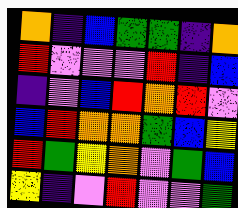[["orange", "indigo", "blue", "green", "green", "indigo", "orange"], ["red", "violet", "violet", "violet", "red", "indigo", "blue"], ["indigo", "violet", "blue", "red", "orange", "red", "violet"], ["blue", "red", "orange", "orange", "green", "blue", "yellow"], ["red", "green", "yellow", "orange", "violet", "green", "blue"], ["yellow", "indigo", "violet", "red", "violet", "violet", "green"]]